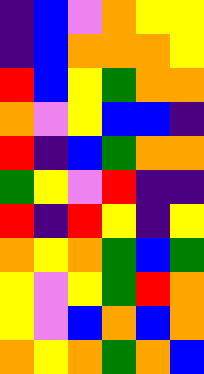[["indigo", "blue", "violet", "orange", "yellow", "yellow"], ["indigo", "blue", "orange", "orange", "orange", "yellow"], ["red", "blue", "yellow", "green", "orange", "orange"], ["orange", "violet", "yellow", "blue", "blue", "indigo"], ["red", "indigo", "blue", "green", "orange", "orange"], ["green", "yellow", "violet", "red", "indigo", "indigo"], ["red", "indigo", "red", "yellow", "indigo", "yellow"], ["orange", "yellow", "orange", "green", "blue", "green"], ["yellow", "violet", "yellow", "green", "red", "orange"], ["yellow", "violet", "blue", "orange", "blue", "orange"], ["orange", "yellow", "orange", "green", "orange", "blue"]]